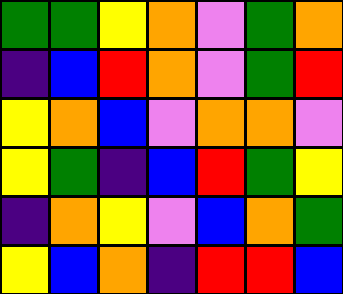[["green", "green", "yellow", "orange", "violet", "green", "orange"], ["indigo", "blue", "red", "orange", "violet", "green", "red"], ["yellow", "orange", "blue", "violet", "orange", "orange", "violet"], ["yellow", "green", "indigo", "blue", "red", "green", "yellow"], ["indigo", "orange", "yellow", "violet", "blue", "orange", "green"], ["yellow", "blue", "orange", "indigo", "red", "red", "blue"]]